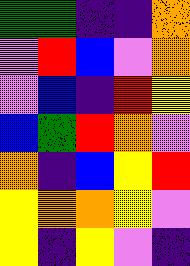[["green", "green", "indigo", "indigo", "orange"], ["violet", "red", "blue", "violet", "orange"], ["violet", "blue", "indigo", "red", "yellow"], ["blue", "green", "red", "orange", "violet"], ["orange", "indigo", "blue", "yellow", "red"], ["yellow", "orange", "orange", "yellow", "violet"], ["yellow", "indigo", "yellow", "violet", "indigo"]]